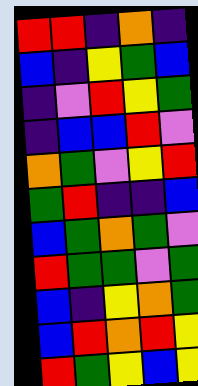[["red", "red", "indigo", "orange", "indigo"], ["blue", "indigo", "yellow", "green", "blue"], ["indigo", "violet", "red", "yellow", "green"], ["indigo", "blue", "blue", "red", "violet"], ["orange", "green", "violet", "yellow", "red"], ["green", "red", "indigo", "indigo", "blue"], ["blue", "green", "orange", "green", "violet"], ["red", "green", "green", "violet", "green"], ["blue", "indigo", "yellow", "orange", "green"], ["blue", "red", "orange", "red", "yellow"], ["red", "green", "yellow", "blue", "yellow"]]